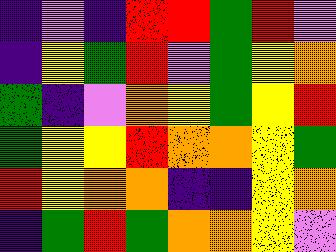[["indigo", "violet", "indigo", "red", "red", "green", "red", "violet"], ["indigo", "yellow", "green", "red", "violet", "green", "yellow", "orange"], ["green", "indigo", "violet", "orange", "yellow", "green", "yellow", "red"], ["green", "yellow", "yellow", "red", "orange", "orange", "yellow", "green"], ["red", "yellow", "orange", "orange", "indigo", "indigo", "yellow", "orange"], ["indigo", "green", "red", "green", "orange", "orange", "yellow", "violet"]]